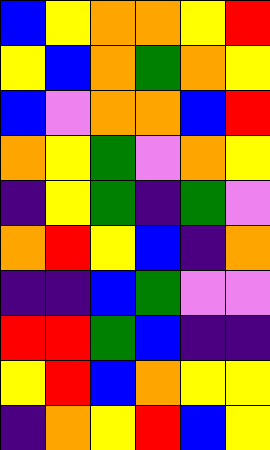[["blue", "yellow", "orange", "orange", "yellow", "red"], ["yellow", "blue", "orange", "green", "orange", "yellow"], ["blue", "violet", "orange", "orange", "blue", "red"], ["orange", "yellow", "green", "violet", "orange", "yellow"], ["indigo", "yellow", "green", "indigo", "green", "violet"], ["orange", "red", "yellow", "blue", "indigo", "orange"], ["indigo", "indigo", "blue", "green", "violet", "violet"], ["red", "red", "green", "blue", "indigo", "indigo"], ["yellow", "red", "blue", "orange", "yellow", "yellow"], ["indigo", "orange", "yellow", "red", "blue", "yellow"]]